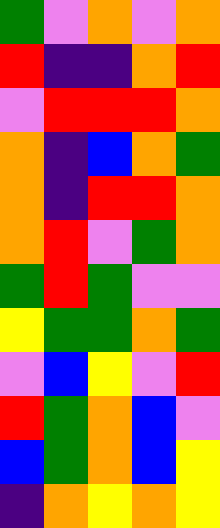[["green", "violet", "orange", "violet", "orange"], ["red", "indigo", "indigo", "orange", "red"], ["violet", "red", "red", "red", "orange"], ["orange", "indigo", "blue", "orange", "green"], ["orange", "indigo", "red", "red", "orange"], ["orange", "red", "violet", "green", "orange"], ["green", "red", "green", "violet", "violet"], ["yellow", "green", "green", "orange", "green"], ["violet", "blue", "yellow", "violet", "red"], ["red", "green", "orange", "blue", "violet"], ["blue", "green", "orange", "blue", "yellow"], ["indigo", "orange", "yellow", "orange", "yellow"]]